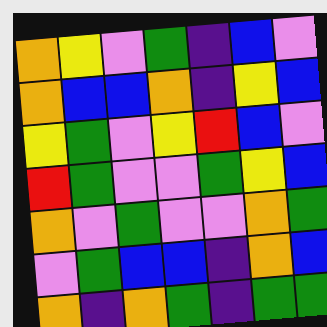[["orange", "yellow", "violet", "green", "indigo", "blue", "violet"], ["orange", "blue", "blue", "orange", "indigo", "yellow", "blue"], ["yellow", "green", "violet", "yellow", "red", "blue", "violet"], ["red", "green", "violet", "violet", "green", "yellow", "blue"], ["orange", "violet", "green", "violet", "violet", "orange", "green"], ["violet", "green", "blue", "blue", "indigo", "orange", "blue"], ["orange", "indigo", "orange", "green", "indigo", "green", "green"]]